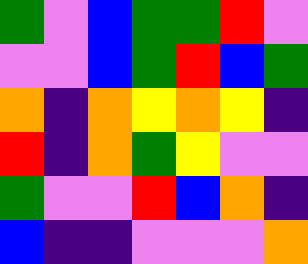[["green", "violet", "blue", "green", "green", "red", "violet"], ["violet", "violet", "blue", "green", "red", "blue", "green"], ["orange", "indigo", "orange", "yellow", "orange", "yellow", "indigo"], ["red", "indigo", "orange", "green", "yellow", "violet", "violet"], ["green", "violet", "violet", "red", "blue", "orange", "indigo"], ["blue", "indigo", "indigo", "violet", "violet", "violet", "orange"]]